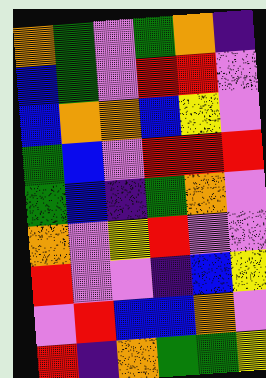[["orange", "green", "violet", "green", "orange", "indigo"], ["blue", "green", "violet", "red", "red", "violet"], ["blue", "orange", "orange", "blue", "yellow", "violet"], ["green", "blue", "violet", "red", "red", "red"], ["green", "blue", "indigo", "green", "orange", "violet"], ["orange", "violet", "yellow", "red", "violet", "violet"], ["red", "violet", "violet", "indigo", "blue", "yellow"], ["violet", "red", "blue", "blue", "orange", "violet"], ["red", "indigo", "orange", "green", "green", "yellow"]]